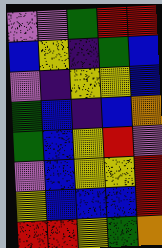[["violet", "violet", "green", "red", "red"], ["blue", "yellow", "indigo", "green", "blue"], ["violet", "indigo", "yellow", "yellow", "blue"], ["green", "blue", "indigo", "blue", "orange"], ["green", "blue", "yellow", "red", "violet"], ["violet", "blue", "yellow", "yellow", "red"], ["yellow", "blue", "blue", "blue", "red"], ["red", "red", "yellow", "green", "orange"]]